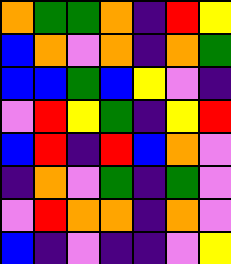[["orange", "green", "green", "orange", "indigo", "red", "yellow"], ["blue", "orange", "violet", "orange", "indigo", "orange", "green"], ["blue", "blue", "green", "blue", "yellow", "violet", "indigo"], ["violet", "red", "yellow", "green", "indigo", "yellow", "red"], ["blue", "red", "indigo", "red", "blue", "orange", "violet"], ["indigo", "orange", "violet", "green", "indigo", "green", "violet"], ["violet", "red", "orange", "orange", "indigo", "orange", "violet"], ["blue", "indigo", "violet", "indigo", "indigo", "violet", "yellow"]]